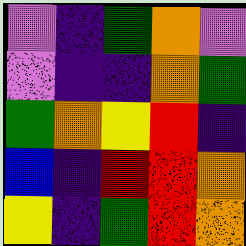[["violet", "indigo", "green", "orange", "violet"], ["violet", "indigo", "indigo", "orange", "green"], ["green", "orange", "yellow", "red", "indigo"], ["blue", "indigo", "red", "red", "orange"], ["yellow", "indigo", "green", "red", "orange"]]